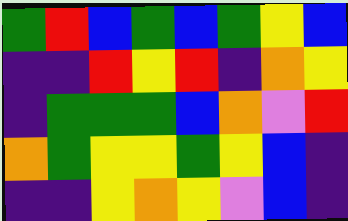[["green", "red", "blue", "green", "blue", "green", "yellow", "blue"], ["indigo", "indigo", "red", "yellow", "red", "indigo", "orange", "yellow"], ["indigo", "green", "green", "green", "blue", "orange", "violet", "red"], ["orange", "green", "yellow", "yellow", "green", "yellow", "blue", "indigo"], ["indigo", "indigo", "yellow", "orange", "yellow", "violet", "blue", "indigo"]]